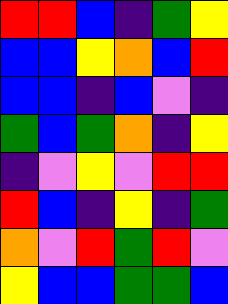[["red", "red", "blue", "indigo", "green", "yellow"], ["blue", "blue", "yellow", "orange", "blue", "red"], ["blue", "blue", "indigo", "blue", "violet", "indigo"], ["green", "blue", "green", "orange", "indigo", "yellow"], ["indigo", "violet", "yellow", "violet", "red", "red"], ["red", "blue", "indigo", "yellow", "indigo", "green"], ["orange", "violet", "red", "green", "red", "violet"], ["yellow", "blue", "blue", "green", "green", "blue"]]